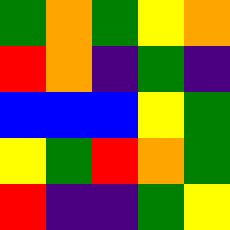[["green", "orange", "green", "yellow", "orange"], ["red", "orange", "indigo", "green", "indigo"], ["blue", "blue", "blue", "yellow", "green"], ["yellow", "green", "red", "orange", "green"], ["red", "indigo", "indigo", "green", "yellow"]]